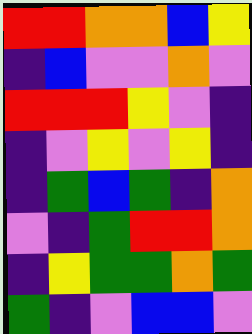[["red", "red", "orange", "orange", "blue", "yellow"], ["indigo", "blue", "violet", "violet", "orange", "violet"], ["red", "red", "red", "yellow", "violet", "indigo"], ["indigo", "violet", "yellow", "violet", "yellow", "indigo"], ["indigo", "green", "blue", "green", "indigo", "orange"], ["violet", "indigo", "green", "red", "red", "orange"], ["indigo", "yellow", "green", "green", "orange", "green"], ["green", "indigo", "violet", "blue", "blue", "violet"]]